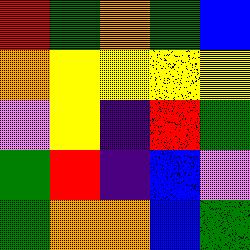[["red", "green", "orange", "green", "blue"], ["orange", "yellow", "yellow", "yellow", "yellow"], ["violet", "yellow", "indigo", "red", "green"], ["green", "red", "indigo", "blue", "violet"], ["green", "orange", "orange", "blue", "green"]]